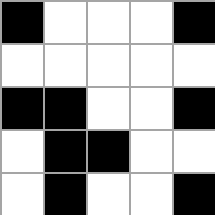[["black", "white", "white", "white", "black"], ["white", "white", "white", "white", "white"], ["black", "black", "white", "white", "black"], ["white", "black", "black", "white", "white"], ["white", "black", "white", "white", "black"]]